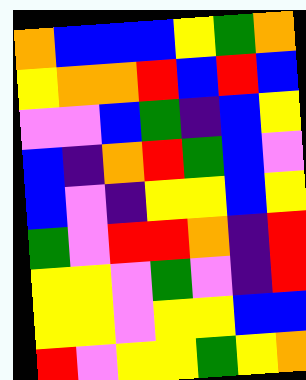[["orange", "blue", "blue", "blue", "yellow", "green", "orange"], ["yellow", "orange", "orange", "red", "blue", "red", "blue"], ["violet", "violet", "blue", "green", "indigo", "blue", "yellow"], ["blue", "indigo", "orange", "red", "green", "blue", "violet"], ["blue", "violet", "indigo", "yellow", "yellow", "blue", "yellow"], ["green", "violet", "red", "red", "orange", "indigo", "red"], ["yellow", "yellow", "violet", "green", "violet", "indigo", "red"], ["yellow", "yellow", "violet", "yellow", "yellow", "blue", "blue"], ["red", "violet", "yellow", "yellow", "green", "yellow", "orange"]]